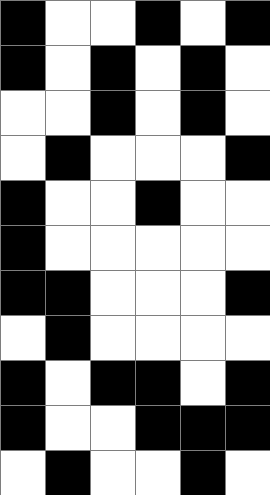[["black", "white", "white", "black", "white", "black"], ["black", "white", "black", "white", "black", "white"], ["white", "white", "black", "white", "black", "white"], ["white", "black", "white", "white", "white", "black"], ["black", "white", "white", "black", "white", "white"], ["black", "white", "white", "white", "white", "white"], ["black", "black", "white", "white", "white", "black"], ["white", "black", "white", "white", "white", "white"], ["black", "white", "black", "black", "white", "black"], ["black", "white", "white", "black", "black", "black"], ["white", "black", "white", "white", "black", "white"]]